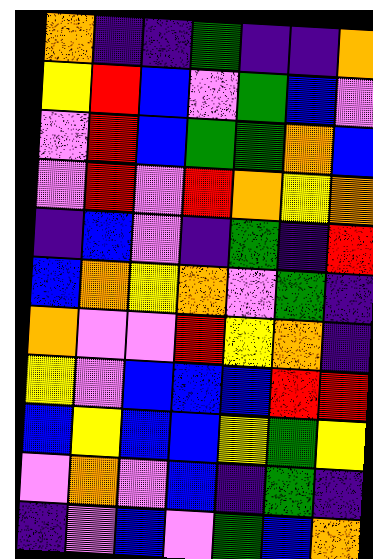[["orange", "indigo", "indigo", "green", "indigo", "indigo", "orange"], ["yellow", "red", "blue", "violet", "green", "blue", "violet"], ["violet", "red", "blue", "green", "green", "orange", "blue"], ["violet", "red", "violet", "red", "orange", "yellow", "orange"], ["indigo", "blue", "violet", "indigo", "green", "indigo", "red"], ["blue", "orange", "yellow", "orange", "violet", "green", "indigo"], ["orange", "violet", "violet", "red", "yellow", "orange", "indigo"], ["yellow", "violet", "blue", "blue", "blue", "red", "red"], ["blue", "yellow", "blue", "blue", "yellow", "green", "yellow"], ["violet", "orange", "violet", "blue", "indigo", "green", "indigo"], ["indigo", "violet", "blue", "violet", "green", "blue", "orange"]]